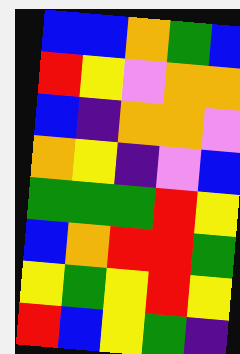[["blue", "blue", "orange", "green", "blue"], ["red", "yellow", "violet", "orange", "orange"], ["blue", "indigo", "orange", "orange", "violet"], ["orange", "yellow", "indigo", "violet", "blue"], ["green", "green", "green", "red", "yellow"], ["blue", "orange", "red", "red", "green"], ["yellow", "green", "yellow", "red", "yellow"], ["red", "blue", "yellow", "green", "indigo"]]